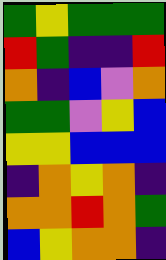[["green", "yellow", "green", "green", "green"], ["red", "green", "indigo", "indigo", "red"], ["orange", "indigo", "blue", "violet", "orange"], ["green", "green", "violet", "yellow", "blue"], ["yellow", "yellow", "blue", "blue", "blue"], ["indigo", "orange", "yellow", "orange", "indigo"], ["orange", "orange", "red", "orange", "green"], ["blue", "yellow", "orange", "orange", "indigo"]]